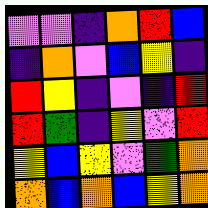[["violet", "violet", "indigo", "orange", "red", "blue"], ["indigo", "orange", "violet", "blue", "yellow", "indigo"], ["red", "yellow", "indigo", "violet", "indigo", "red"], ["red", "green", "indigo", "yellow", "violet", "red"], ["yellow", "blue", "yellow", "violet", "green", "orange"], ["orange", "blue", "orange", "blue", "yellow", "orange"]]